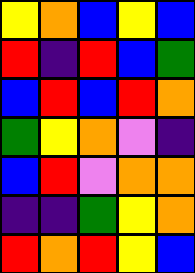[["yellow", "orange", "blue", "yellow", "blue"], ["red", "indigo", "red", "blue", "green"], ["blue", "red", "blue", "red", "orange"], ["green", "yellow", "orange", "violet", "indigo"], ["blue", "red", "violet", "orange", "orange"], ["indigo", "indigo", "green", "yellow", "orange"], ["red", "orange", "red", "yellow", "blue"]]